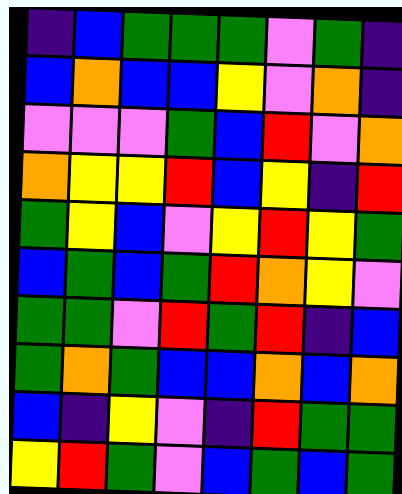[["indigo", "blue", "green", "green", "green", "violet", "green", "indigo"], ["blue", "orange", "blue", "blue", "yellow", "violet", "orange", "indigo"], ["violet", "violet", "violet", "green", "blue", "red", "violet", "orange"], ["orange", "yellow", "yellow", "red", "blue", "yellow", "indigo", "red"], ["green", "yellow", "blue", "violet", "yellow", "red", "yellow", "green"], ["blue", "green", "blue", "green", "red", "orange", "yellow", "violet"], ["green", "green", "violet", "red", "green", "red", "indigo", "blue"], ["green", "orange", "green", "blue", "blue", "orange", "blue", "orange"], ["blue", "indigo", "yellow", "violet", "indigo", "red", "green", "green"], ["yellow", "red", "green", "violet", "blue", "green", "blue", "green"]]